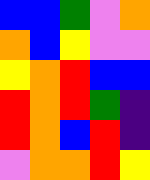[["blue", "blue", "green", "violet", "orange"], ["orange", "blue", "yellow", "violet", "violet"], ["yellow", "orange", "red", "blue", "blue"], ["red", "orange", "red", "green", "indigo"], ["red", "orange", "blue", "red", "indigo"], ["violet", "orange", "orange", "red", "yellow"]]